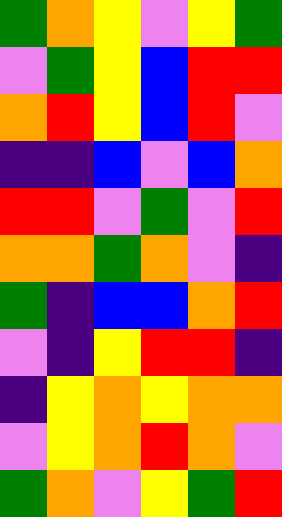[["green", "orange", "yellow", "violet", "yellow", "green"], ["violet", "green", "yellow", "blue", "red", "red"], ["orange", "red", "yellow", "blue", "red", "violet"], ["indigo", "indigo", "blue", "violet", "blue", "orange"], ["red", "red", "violet", "green", "violet", "red"], ["orange", "orange", "green", "orange", "violet", "indigo"], ["green", "indigo", "blue", "blue", "orange", "red"], ["violet", "indigo", "yellow", "red", "red", "indigo"], ["indigo", "yellow", "orange", "yellow", "orange", "orange"], ["violet", "yellow", "orange", "red", "orange", "violet"], ["green", "orange", "violet", "yellow", "green", "red"]]